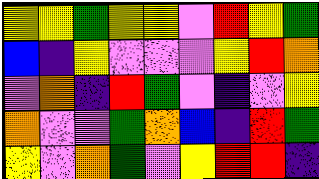[["yellow", "yellow", "green", "yellow", "yellow", "violet", "red", "yellow", "green"], ["blue", "indigo", "yellow", "violet", "violet", "violet", "yellow", "red", "orange"], ["violet", "orange", "indigo", "red", "green", "violet", "indigo", "violet", "yellow"], ["orange", "violet", "violet", "green", "orange", "blue", "indigo", "red", "green"], ["yellow", "violet", "orange", "green", "violet", "yellow", "red", "red", "indigo"]]